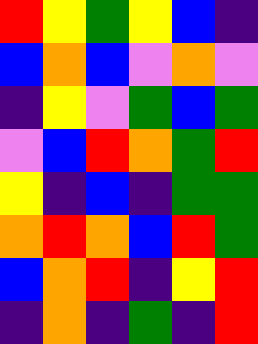[["red", "yellow", "green", "yellow", "blue", "indigo"], ["blue", "orange", "blue", "violet", "orange", "violet"], ["indigo", "yellow", "violet", "green", "blue", "green"], ["violet", "blue", "red", "orange", "green", "red"], ["yellow", "indigo", "blue", "indigo", "green", "green"], ["orange", "red", "orange", "blue", "red", "green"], ["blue", "orange", "red", "indigo", "yellow", "red"], ["indigo", "orange", "indigo", "green", "indigo", "red"]]